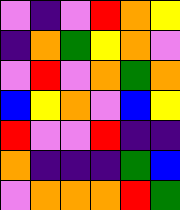[["violet", "indigo", "violet", "red", "orange", "yellow"], ["indigo", "orange", "green", "yellow", "orange", "violet"], ["violet", "red", "violet", "orange", "green", "orange"], ["blue", "yellow", "orange", "violet", "blue", "yellow"], ["red", "violet", "violet", "red", "indigo", "indigo"], ["orange", "indigo", "indigo", "indigo", "green", "blue"], ["violet", "orange", "orange", "orange", "red", "green"]]